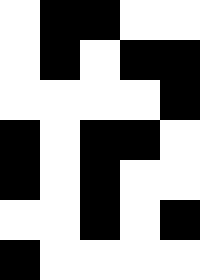[["white", "black", "black", "white", "white"], ["white", "black", "white", "black", "black"], ["white", "white", "white", "white", "black"], ["black", "white", "black", "black", "white"], ["black", "white", "black", "white", "white"], ["white", "white", "black", "white", "black"], ["black", "white", "white", "white", "white"]]